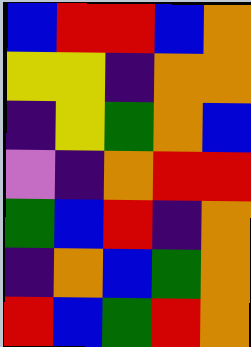[["blue", "red", "red", "blue", "orange"], ["yellow", "yellow", "indigo", "orange", "orange"], ["indigo", "yellow", "green", "orange", "blue"], ["violet", "indigo", "orange", "red", "red"], ["green", "blue", "red", "indigo", "orange"], ["indigo", "orange", "blue", "green", "orange"], ["red", "blue", "green", "red", "orange"]]